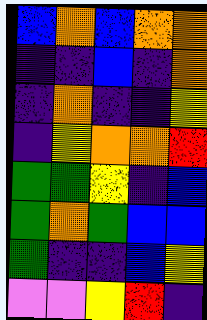[["blue", "orange", "blue", "orange", "orange"], ["indigo", "indigo", "blue", "indigo", "orange"], ["indigo", "orange", "indigo", "indigo", "yellow"], ["indigo", "yellow", "orange", "orange", "red"], ["green", "green", "yellow", "indigo", "blue"], ["green", "orange", "green", "blue", "blue"], ["green", "indigo", "indigo", "blue", "yellow"], ["violet", "violet", "yellow", "red", "indigo"]]